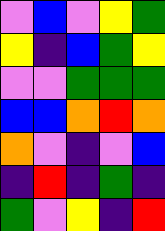[["violet", "blue", "violet", "yellow", "green"], ["yellow", "indigo", "blue", "green", "yellow"], ["violet", "violet", "green", "green", "green"], ["blue", "blue", "orange", "red", "orange"], ["orange", "violet", "indigo", "violet", "blue"], ["indigo", "red", "indigo", "green", "indigo"], ["green", "violet", "yellow", "indigo", "red"]]